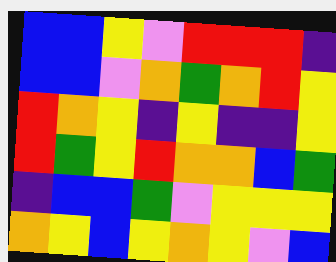[["blue", "blue", "yellow", "violet", "red", "red", "red", "indigo"], ["blue", "blue", "violet", "orange", "green", "orange", "red", "yellow"], ["red", "orange", "yellow", "indigo", "yellow", "indigo", "indigo", "yellow"], ["red", "green", "yellow", "red", "orange", "orange", "blue", "green"], ["indigo", "blue", "blue", "green", "violet", "yellow", "yellow", "yellow"], ["orange", "yellow", "blue", "yellow", "orange", "yellow", "violet", "blue"]]